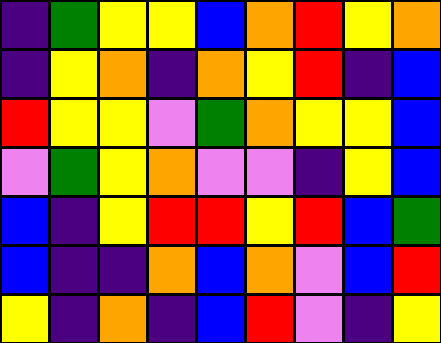[["indigo", "green", "yellow", "yellow", "blue", "orange", "red", "yellow", "orange"], ["indigo", "yellow", "orange", "indigo", "orange", "yellow", "red", "indigo", "blue"], ["red", "yellow", "yellow", "violet", "green", "orange", "yellow", "yellow", "blue"], ["violet", "green", "yellow", "orange", "violet", "violet", "indigo", "yellow", "blue"], ["blue", "indigo", "yellow", "red", "red", "yellow", "red", "blue", "green"], ["blue", "indigo", "indigo", "orange", "blue", "orange", "violet", "blue", "red"], ["yellow", "indigo", "orange", "indigo", "blue", "red", "violet", "indigo", "yellow"]]